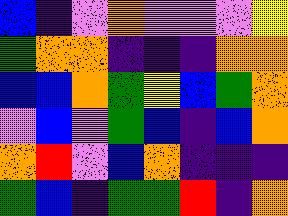[["blue", "indigo", "violet", "orange", "violet", "violet", "violet", "yellow"], ["green", "orange", "orange", "indigo", "indigo", "indigo", "orange", "orange"], ["blue", "blue", "orange", "green", "yellow", "blue", "green", "orange"], ["violet", "blue", "violet", "green", "blue", "indigo", "blue", "orange"], ["orange", "red", "violet", "blue", "orange", "indigo", "indigo", "indigo"], ["green", "blue", "indigo", "green", "green", "red", "indigo", "orange"]]